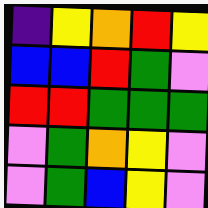[["indigo", "yellow", "orange", "red", "yellow"], ["blue", "blue", "red", "green", "violet"], ["red", "red", "green", "green", "green"], ["violet", "green", "orange", "yellow", "violet"], ["violet", "green", "blue", "yellow", "violet"]]